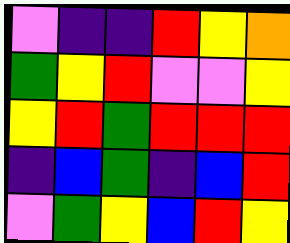[["violet", "indigo", "indigo", "red", "yellow", "orange"], ["green", "yellow", "red", "violet", "violet", "yellow"], ["yellow", "red", "green", "red", "red", "red"], ["indigo", "blue", "green", "indigo", "blue", "red"], ["violet", "green", "yellow", "blue", "red", "yellow"]]